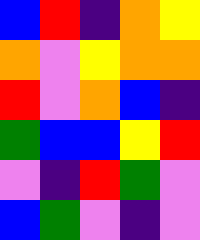[["blue", "red", "indigo", "orange", "yellow"], ["orange", "violet", "yellow", "orange", "orange"], ["red", "violet", "orange", "blue", "indigo"], ["green", "blue", "blue", "yellow", "red"], ["violet", "indigo", "red", "green", "violet"], ["blue", "green", "violet", "indigo", "violet"]]